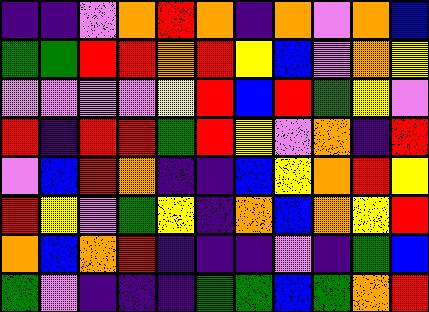[["indigo", "indigo", "violet", "orange", "red", "orange", "indigo", "orange", "violet", "orange", "blue"], ["green", "green", "red", "red", "orange", "red", "yellow", "blue", "violet", "orange", "yellow"], ["violet", "violet", "violet", "violet", "yellow", "red", "blue", "red", "green", "yellow", "violet"], ["red", "indigo", "red", "red", "green", "red", "yellow", "violet", "orange", "indigo", "red"], ["violet", "blue", "red", "orange", "indigo", "indigo", "blue", "yellow", "orange", "red", "yellow"], ["red", "yellow", "violet", "green", "yellow", "indigo", "orange", "blue", "orange", "yellow", "red"], ["orange", "blue", "orange", "red", "indigo", "indigo", "indigo", "violet", "indigo", "green", "blue"], ["green", "violet", "indigo", "indigo", "indigo", "green", "green", "blue", "green", "orange", "red"]]